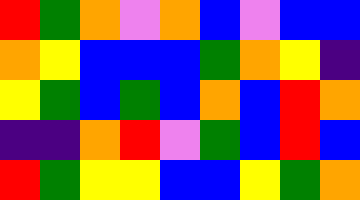[["red", "green", "orange", "violet", "orange", "blue", "violet", "blue", "blue"], ["orange", "yellow", "blue", "blue", "blue", "green", "orange", "yellow", "indigo"], ["yellow", "green", "blue", "green", "blue", "orange", "blue", "red", "orange"], ["indigo", "indigo", "orange", "red", "violet", "green", "blue", "red", "blue"], ["red", "green", "yellow", "yellow", "blue", "blue", "yellow", "green", "orange"]]